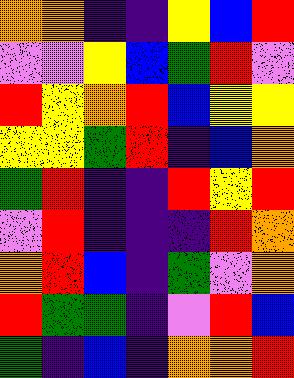[["orange", "orange", "indigo", "indigo", "yellow", "blue", "red"], ["violet", "violet", "yellow", "blue", "green", "red", "violet"], ["red", "yellow", "orange", "red", "blue", "yellow", "yellow"], ["yellow", "yellow", "green", "red", "indigo", "blue", "orange"], ["green", "red", "indigo", "indigo", "red", "yellow", "red"], ["violet", "red", "indigo", "indigo", "indigo", "red", "orange"], ["orange", "red", "blue", "indigo", "green", "violet", "orange"], ["red", "green", "green", "indigo", "violet", "red", "blue"], ["green", "indigo", "blue", "indigo", "orange", "orange", "red"]]